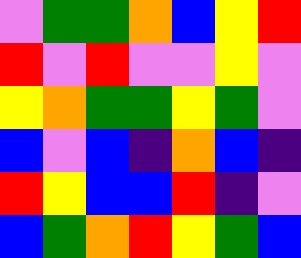[["violet", "green", "green", "orange", "blue", "yellow", "red"], ["red", "violet", "red", "violet", "violet", "yellow", "violet"], ["yellow", "orange", "green", "green", "yellow", "green", "violet"], ["blue", "violet", "blue", "indigo", "orange", "blue", "indigo"], ["red", "yellow", "blue", "blue", "red", "indigo", "violet"], ["blue", "green", "orange", "red", "yellow", "green", "blue"]]